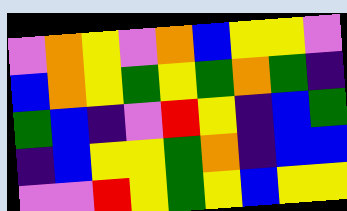[["violet", "orange", "yellow", "violet", "orange", "blue", "yellow", "yellow", "violet"], ["blue", "orange", "yellow", "green", "yellow", "green", "orange", "green", "indigo"], ["green", "blue", "indigo", "violet", "red", "yellow", "indigo", "blue", "green"], ["indigo", "blue", "yellow", "yellow", "green", "orange", "indigo", "blue", "blue"], ["violet", "violet", "red", "yellow", "green", "yellow", "blue", "yellow", "yellow"]]